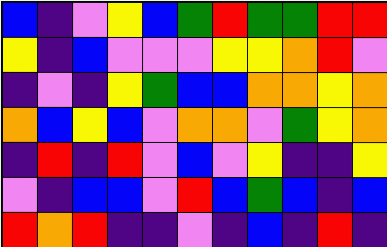[["blue", "indigo", "violet", "yellow", "blue", "green", "red", "green", "green", "red", "red"], ["yellow", "indigo", "blue", "violet", "violet", "violet", "yellow", "yellow", "orange", "red", "violet"], ["indigo", "violet", "indigo", "yellow", "green", "blue", "blue", "orange", "orange", "yellow", "orange"], ["orange", "blue", "yellow", "blue", "violet", "orange", "orange", "violet", "green", "yellow", "orange"], ["indigo", "red", "indigo", "red", "violet", "blue", "violet", "yellow", "indigo", "indigo", "yellow"], ["violet", "indigo", "blue", "blue", "violet", "red", "blue", "green", "blue", "indigo", "blue"], ["red", "orange", "red", "indigo", "indigo", "violet", "indigo", "blue", "indigo", "red", "indigo"]]